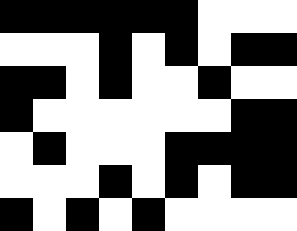[["black", "black", "black", "black", "black", "black", "white", "white", "white"], ["white", "white", "white", "black", "white", "black", "white", "black", "black"], ["black", "black", "white", "black", "white", "white", "black", "white", "white"], ["black", "white", "white", "white", "white", "white", "white", "black", "black"], ["white", "black", "white", "white", "white", "black", "black", "black", "black"], ["white", "white", "white", "black", "white", "black", "white", "black", "black"], ["black", "white", "black", "white", "black", "white", "white", "white", "white"]]